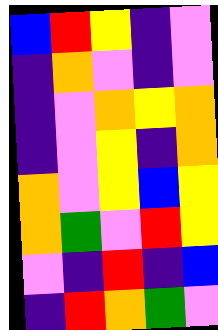[["blue", "red", "yellow", "indigo", "violet"], ["indigo", "orange", "violet", "indigo", "violet"], ["indigo", "violet", "orange", "yellow", "orange"], ["indigo", "violet", "yellow", "indigo", "orange"], ["orange", "violet", "yellow", "blue", "yellow"], ["orange", "green", "violet", "red", "yellow"], ["violet", "indigo", "red", "indigo", "blue"], ["indigo", "red", "orange", "green", "violet"]]